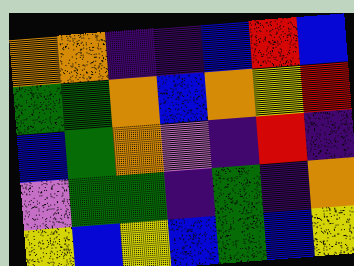[["orange", "orange", "indigo", "indigo", "blue", "red", "blue"], ["green", "green", "orange", "blue", "orange", "yellow", "red"], ["blue", "green", "orange", "violet", "indigo", "red", "indigo"], ["violet", "green", "green", "indigo", "green", "indigo", "orange"], ["yellow", "blue", "yellow", "blue", "green", "blue", "yellow"]]